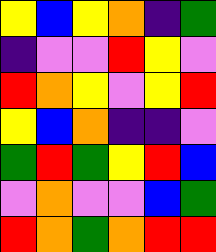[["yellow", "blue", "yellow", "orange", "indigo", "green"], ["indigo", "violet", "violet", "red", "yellow", "violet"], ["red", "orange", "yellow", "violet", "yellow", "red"], ["yellow", "blue", "orange", "indigo", "indigo", "violet"], ["green", "red", "green", "yellow", "red", "blue"], ["violet", "orange", "violet", "violet", "blue", "green"], ["red", "orange", "green", "orange", "red", "red"]]